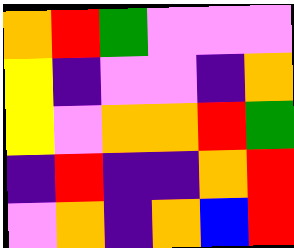[["orange", "red", "green", "violet", "violet", "violet"], ["yellow", "indigo", "violet", "violet", "indigo", "orange"], ["yellow", "violet", "orange", "orange", "red", "green"], ["indigo", "red", "indigo", "indigo", "orange", "red"], ["violet", "orange", "indigo", "orange", "blue", "red"]]